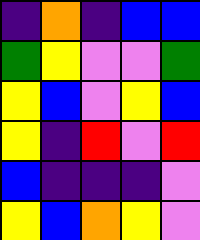[["indigo", "orange", "indigo", "blue", "blue"], ["green", "yellow", "violet", "violet", "green"], ["yellow", "blue", "violet", "yellow", "blue"], ["yellow", "indigo", "red", "violet", "red"], ["blue", "indigo", "indigo", "indigo", "violet"], ["yellow", "blue", "orange", "yellow", "violet"]]